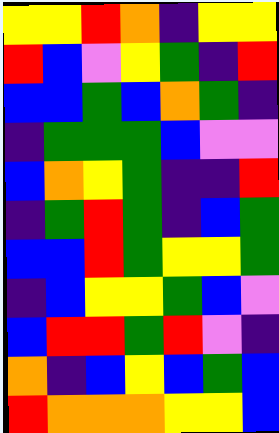[["yellow", "yellow", "red", "orange", "indigo", "yellow", "yellow"], ["red", "blue", "violet", "yellow", "green", "indigo", "red"], ["blue", "blue", "green", "blue", "orange", "green", "indigo"], ["indigo", "green", "green", "green", "blue", "violet", "violet"], ["blue", "orange", "yellow", "green", "indigo", "indigo", "red"], ["indigo", "green", "red", "green", "indigo", "blue", "green"], ["blue", "blue", "red", "green", "yellow", "yellow", "green"], ["indigo", "blue", "yellow", "yellow", "green", "blue", "violet"], ["blue", "red", "red", "green", "red", "violet", "indigo"], ["orange", "indigo", "blue", "yellow", "blue", "green", "blue"], ["red", "orange", "orange", "orange", "yellow", "yellow", "blue"]]